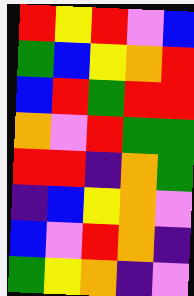[["red", "yellow", "red", "violet", "blue"], ["green", "blue", "yellow", "orange", "red"], ["blue", "red", "green", "red", "red"], ["orange", "violet", "red", "green", "green"], ["red", "red", "indigo", "orange", "green"], ["indigo", "blue", "yellow", "orange", "violet"], ["blue", "violet", "red", "orange", "indigo"], ["green", "yellow", "orange", "indigo", "violet"]]